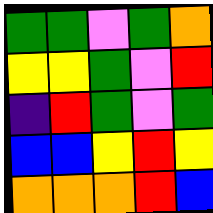[["green", "green", "violet", "green", "orange"], ["yellow", "yellow", "green", "violet", "red"], ["indigo", "red", "green", "violet", "green"], ["blue", "blue", "yellow", "red", "yellow"], ["orange", "orange", "orange", "red", "blue"]]